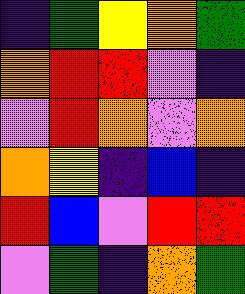[["indigo", "green", "yellow", "orange", "green"], ["orange", "red", "red", "violet", "indigo"], ["violet", "red", "orange", "violet", "orange"], ["orange", "yellow", "indigo", "blue", "indigo"], ["red", "blue", "violet", "red", "red"], ["violet", "green", "indigo", "orange", "green"]]